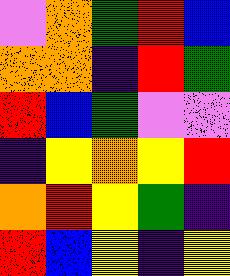[["violet", "orange", "green", "red", "blue"], ["orange", "orange", "indigo", "red", "green"], ["red", "blue", "green", "violet", "violet"], ["indigo", "yellow", "orange", "yellow", "red"], ["orange", "red", "yellow", "green", "indigo"], ["red", "blue", "yellow", "indigo", "yellow"]]